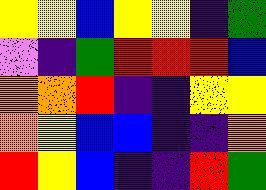[["yellow", "yellow", "blue", "yellow", "yellow", "indigo", "green"], ["violet", "indigo", "green", "red", "red", "red", "blue"], ["orange", "orange", "red", "indigo", "indigo", "yellow", "yellow"], ["orange", "yellow", "blue", "blue", "indigo", "indigo", "orange"], ["red", "yellow", "blue", "indigo", "indigo", "red", "green"]]